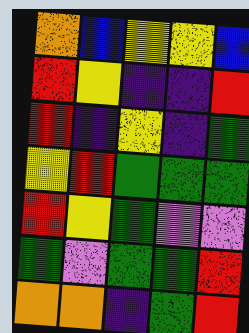[["orange", "blue", "yellow", "yellow", "blue"], ["red", "yellow", "indigo", "indigo", "red"], ["red", "indigo", "yellow", "indigo", "green"], ["yellow", "red", "green", "green", "green"], ["red", "yellow", "green", "violet", "violet"], ["green", "violet", "green", "green", "red"], ["orange", "orange", "indigo", "green", "red"]]